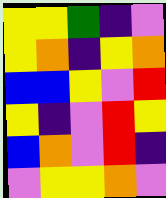[["yellow", "yellow", "green", "indigo", "violet"], ["yellow", "orange", "indigo", "yellow", "orange"], ["blue", "blue", "yellow", "violet", "red"], ["yellow", "indigo", "violet", "red", "yellow"], ["blue", "orange", "violet", "red", "indigo"], ["violet", "yellow", "yellow", "orange", "violet"]]